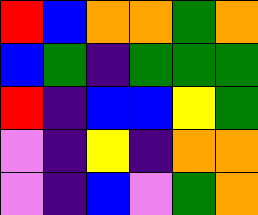[["red", "blue", "orange", "orange", "green", "orange"], ["blue", "green", "indigo", "green", "green", "green"], ["red", "indigo", "blue", "blue", "yellow", "green"], ["violet", "indigo", "yellow", "indigo", "orange", "orange"], ["violet", "indigo", "blue", "violet", "green", "orange"]]